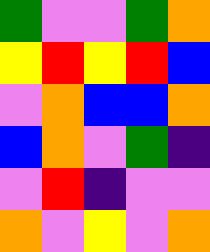[["green", "violet", "violet", "green", "orange"], ["yellow", "red", "yellow", "red", "blue"], ["violet", "orange", "blue", "blue", "orange"], ["blue", "orange", "violet", "green", "indigo"], ["violet", "red", "indigo", "violet", "violet"], ["orange", "violet", "yellow", "violet", "orange"]]